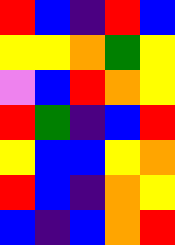[["red", "blue", "indigo", "red", "blue"], ["yellow", "yellow", "orange", "green", "yellow"], ["violet", "blue", "red", "orange", "yellow"], ["red", "green", "indigo", "blue", "red"], ["yellow", "blue", "blue", "yellow", "orange"], ["red", "blue", "indigo", "orange", "yellow"], ["blue", "indigo", "blue", "orange", "red"]]